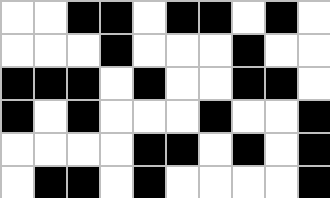[["white", "white", "black", "black", "white", "black", "black", "white", "black", "white"], ["white", "white", "white", "black", "white", "white", "white", "black", "white", "white"], ["black", "black", "black", "white", "black", "white", "white", "black", "black", "white"], ["black", "white", "black", "white", "white", "white", "black", "white", "white", "black"], ["white", "white", "white", "white", "black", "black", "white", "black", "white", "black"], ["white", "black", "black", "white", "black", "white", "white", "white", "white", "black"]]